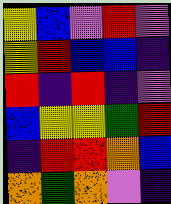[["yellow", "blue", "violet", "red", "violet"], ["yellow", "red", "blue", "blue", "indigo"], ["red", "indigo", "red", "indigo", "violet"], ["blue", "yellow", "yellow", "green", "red"], ["indigo", "red", "red", "orange", "blue"], ["orange", "green", "orange", "violet", "indigo"]]